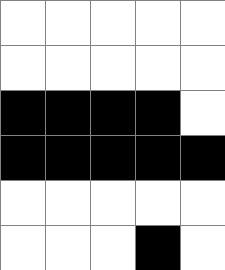[["white", "white", "white", "white", "white"], ["white", "white", "white", "white", "white"], ["black", "black", "black", "black", "white"], ["black", "black", "black", "black", "black"], ["white", "white", "white", "white", "white"], ["white", "white", "white", "black", "white"]]